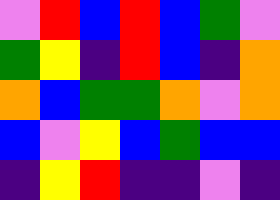[["violet", "red", "blue", "red", "blue", "green", "violet"], ["green", "yellow", "indigo", "red", "blue", "indigo", "orange"], ["orange", "blue", "green", "green", "orange", "violet", "orange"], ["blue", "violet", "yellow", "blue", "green", "blue", "blue"], ["indigo", "yellow", "red", "indigo", "indigo", "violet", "indigo"]]